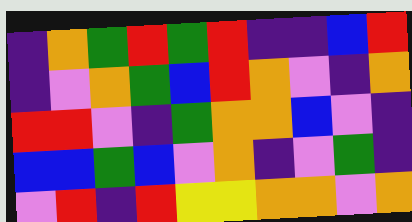[["indigo", "orange", "green", "red", "green", "red", "indigo", "indigo", "blue", "red"], ["indigo", "violet", "orange", "green", "blue", "red", "orange", "violet", "indigo", "orange"], ["red", "red", "violet", "indigo", "green", "orange", "orange", "blue", "violet", "indigo"], ["blue", "blue", "green", "blue", "violet", "orange", "indigo", "violet", "green", "indigo"], ["violet", "red", "indigo", "red", "yellow", "yellow", "orange", "orange", "violet", "orange"]]